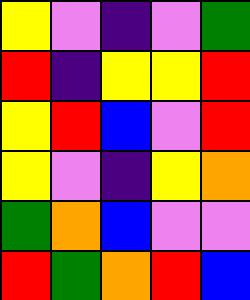[["yellow", "violet", "indigo", "violet", "green"], ["red", "indigo", "yellow", "yellow", "red"], ["yellow", "red", "blue", "violet", "red"], ["yellow", "violet", "indigo", "yellow", "orange"], ["green", "orange", "blue", "violet", "violet"], ["red", "green", "orange", "red", "blue"]]